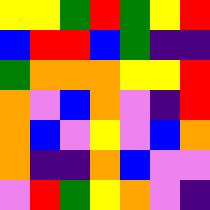[["yellow", "yellow", "green", "red", "green", "yellow", "red"], ["blue", "red", "red", "blue", "green", "indigo", "indigo"], ["green", "orange", "orange", "orange", "yellow", "yellow", "red"], ["orange", "violet", "blue", "orange", "violet", "indigo", "red"], ["orange", "blue", "violet", "yellow", "violet", "blue", "orange"], ["orange", "indigo", "indigo", "orange", "blue", "violet", "violet"], ["violet", "red", "green", "yellow", "orange", "violet", "indigo"]]